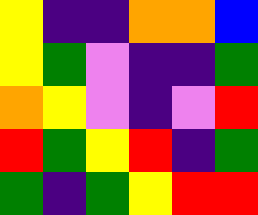[["yellow", "indigo", "indigo", "orange", "orange", "blue"], ["yellow", "green", "violet", "indigo", "indigo", "green"], ["orange", "yellow", "violet", "indigo", "violet", "red"], ["red", "green", "yellow", "red", "indigo", "green"], ["green", "indigo", "green", "yellow", "red", "red"]]